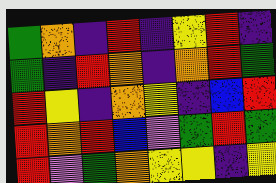[["green", "orange", "indigo", "red", "indigo", "yellow", "red", "indigo"], ["green", "indigo", "red", "orange", "indigo", "orange", "red", "green"], ["red", "yellow", "indigo", "orange", "yellow", "indigo", "blue", "red"], ["red", "orange", "red", "blue", "violet", "green", "red", "green"], ["red", "violet", "green", "orange", "yellow", "yellow", "indigo", "yellow"]]